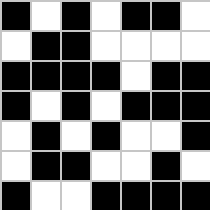[["black", "white", "black", "white", "black", "black", "white"], ["white", "black", "black", "white", "white", "white", "white"], ["black", "black", "black", "black", "white", "black", "black"], ["black", "white", "black", "white", "black", "black", "black"], ["white", "black", "white", "black", "white", "white", "black"], ["white", "black", "black", "white", "white", "black", "white"], ["black", "white", "white", "black", "black", "black", "black"]]